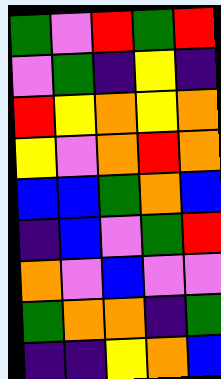[["green", "violet", "red", "green", "red"], ["violet", "green", "indigo", "yellow", "indigo"], ["red", "yellow", "orange", "yellow", "orange"], ["yellow", "violet", "orange", "red", "orange"], ["blue", "blue", "green", "orange", "blue"], ["indigo", "blue", "violet", "green", "red"], ["orange", "violet", "blue", "violet", "violet"], ["green", "orange", "orange", "indigo", "green"], ["indigo", "indigo", "yellow", "orange", "blue"]]